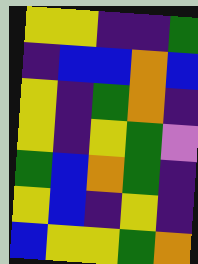[["yellow", "yellow", "indigo", "indigo", "green"], ["indigo", "blue", "blue", "orange", "blue"], ["yellow", "indigo", "green", "orange", "indigo"], ["yellow", "indigo", "yellow", "green", "violet"], ["green", "blue", "orange", "green", "indigo"], ["yellow", "blue", "indigo", "yellow", "indigo"], ["blue", "yellow", "yellow", "green", "orange"]]